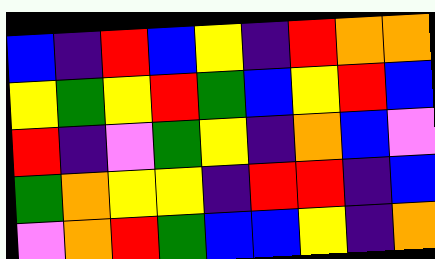[["blue", "indigo", "red", "blue", "yellow", "indigo", "red", "orange", "orange"], ["yellow", "green", "yellow", "red", "green", "blue", "yellow", "red", "blue"], ["red", "indigo", "violet", "green", "yellow", "indigo", "orange", "blue", "violet"], ["green", "orange", "yellow", "yellow", "indigo", "red", "red", "indigo", "blue"], ["violet", "orange", "red", "green", "blue", "blue", "yellow", "indigo", "orange"]]